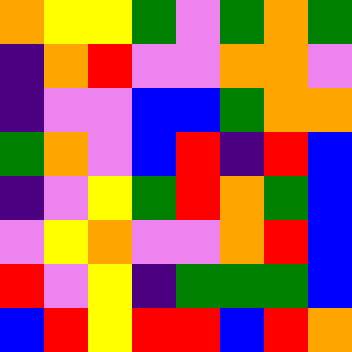[["orange", "yellow", "yellow", "green", "violet", "green", "orange", "green"], ["indigo", "orange", "red", "violet", "violet", "orange", "orange", "violet"], ["indigo", "violet", "violet", "blue", "blue", "green", "orange", "orange"], ["green", "orange", "violet", "blue", "red", "indigo", "red", "blue"], ["indigo", "violet", "yellow", "green", "red", "orange", "green", "blue"], ["violet", "yellow", "orange", "violet", "violet", "orange", "red", "blue"], ["red", "violet", "yellow", "indigo", "green", "green", "green", "blue"], ["blue", "red", "yellow", "red", "red", "blue", "red", "orange"]]